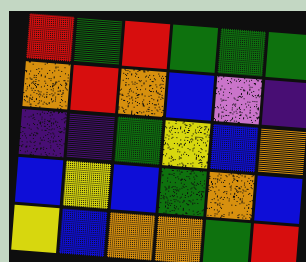[["red", "green", "red", "green", "green", "green"], ["orange", "red", "orange", "blue", "violet", "indigo"], ["indigo", "indigo", "green", "yellow", "blue", "orange"], ["blue", "yellow", "blue", "green", "orange", "blue"], ["yellow", "blue", "orange", "orange", "green", "red"]]